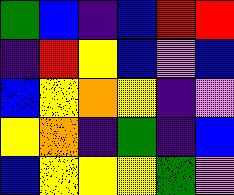[["green", "blue", "indigo", "blue", "red", "red"], ["indigo", "red", "yellow", "blue", "violet", "blue"], ["blue", "yellow", "orange", "yellow", "indigo", "violet"], ["yellow", "orange", "indigo", "green", "indigo", "blue"], ["blue", "yellow", "yellow", "yellow", "green", "violet"]]